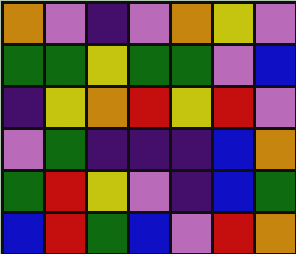[["orange", "violet", "indigo", "violet", "orange", "yellow", "violet"], ["green", "green", "yellow", "green", "green", "violet", "blue"], ["indigo", "yellow", "orange", "red", "yellow", "red", "violet"], ["violet", "green", "indigo", "indigo", "indigo", "blue", "orange"], ["green", "red", "yellow", "violet", "indigo", "blue", "green"], ["blue", "red", "green", "blue", "violet", "red", "orange"]]